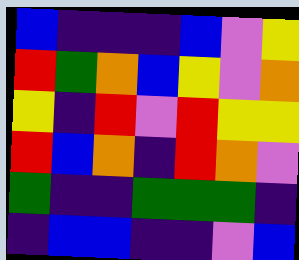[["blue", "indigo", "indigo", "indigo", "blue", "violet", "yellow"], ["red", "green", "orange", "blue", "yellow", "violet", "orange"], ["yellow", "indigo", "red", "violet", "red", "yellow", "yellow"], ["red", "blue", "orange", "indigo", "red", "orange", "violet"], ["green", "indigo", "indigo", "green", "green", "green", "indigo"], ["indigo", "blue", "blue", "indigo", "indigo", "violet", "blue"]]